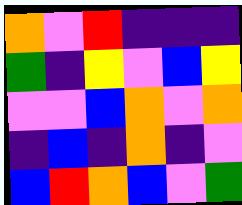[["orange", "violet", "red", "indigo", "indigo", "indigo"], ["green", "indigo", "yellow", "violet", "blue", "yellow"], ["violet", "violet", "blue", "orange", "violet", "orange"], ["indigo", "blue", "indigo", "orange", "indigo", "violet"], ["blue", "red", "orange", "blue", "violet", "green"]]